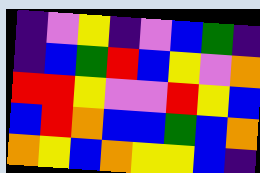[["indigo", "violet", "yellow", "indigo", "violet", "blue", "green", "indigo"], ["indigo", "blue", "green", "red", "blue", "yellow", "violet", "orange"], ["red", "red", "yellow", "violet", "violet", "red", "yellow", "blue"], ["blue", "red", "orange", "blue", "blue", "green", "blue", "orange"], ["orange", "yellow", "blue", "orange", "yellow", "yellow", "blue", "indigo"]]